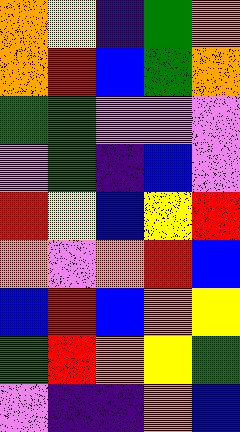[["orange", "yellow", "indigo", "green", "orange"], ["orange", "red", "blue", "green", "orange"], ["green", "green", "violet", "violet", "violet"], ["violet", "green", "indigo", "blue", "violet"], ["red", "yellow", "blue", "yellow", "red"], ["orange", "violet", "orange", "red", "blue"], ["blue", "red", "blue", "orange", "yellow"], ["green", "red", "orange", "yellow", "green"], ["violet", "indigo", "indigo", "orange", "blue"]]